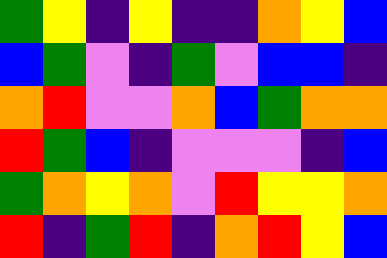[["green", "yellow", "indigo", "yellow", "indigo", "indigo", "orange", "yellow", "blue"], ["blue", "green", "violet", "indigo", "green", "violet", "blue", "blue", "indigo"], ["orange", "red", "violet", "violet", "orange", "blue", "green", "orange", "orange"], ["red", "green", "blue", "indigo", "violet", "violet", "violet", "indigo", "blue"], ["green", "orange", "yellow", "orange", "violet", "red", "yellow", "yellow", "orange"], ["red", "indigo", "green", "red", "indigo", "orange", "red", "yellow", "blue"]]